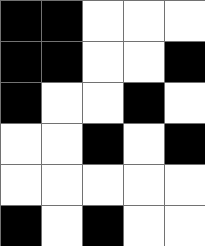[["black", "black", "white", "white", "white"], ["black", "black", "white", "white", "black"], ["black", "white", "white", "black", "white"], ["white", "white", "black", "white", "black"], ["white", "white", "white", "white", "white"], ["black", "white", "black", "white", "white"]]